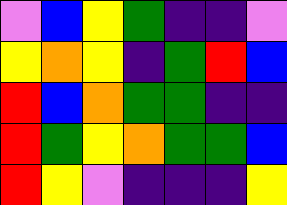[["violet", "blue", "yellow", "green", "indigo", "indigo", "violet"], ["yellow", "orange", "yellow", "indigo", "green", "red", "blue"], ["red", "blue", "orange", "green", "green", "indigo", "indigo"], ["red", "green", "yellow", "orange", "green", "green", "blue"], ["red", "yellow", "violet", "indigo", "indigo", "indigo", "yellow"]]